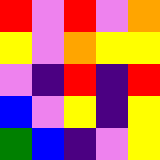[["red", "violet", "red", "violet", "orange"], ["yellow", "violet", "orange", "yellow", "yellow"], ["violet", "indigo", "red", "indigo", "red"], ["blue", "violet", "yellow", "indigo", "yellow"], ["green", "blue", "indigo", "violet", "yellow"]]